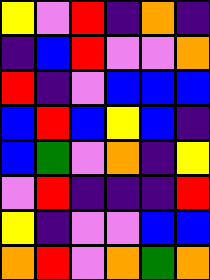[["yellow", "violet", "red", "indigo", "orange", "indigo"], ["indigo", "blue", "red", "violet", "violet", "orange"], ["red", "indigo", "violet", "blue", "blue", "blue"], ["blue", "red", "blue", "yellow", "blue", "indigo"], ["blue", "green", "violet", "orange", "indigo", "yellow"], ["violet", "red", "indigo", "indigo", "indigo", "red"], ["yellow", "indigo", "violet", "violet", "blue", "blue"], ["orange", "red", "violet", "orange", "green", "orange"]]